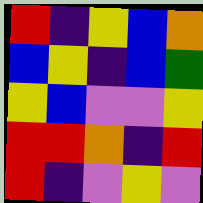[["red", "indigo", "yellow", "blue", "orange"], ["blue", "yellow", "indigo", "blue", "green"], ["yellow", "blue", "violet", "violet", "yellow"], ["red", "red", "orange", "indigo", "red"], ["red", "indigo", "violet", "yellow", "violet"]]